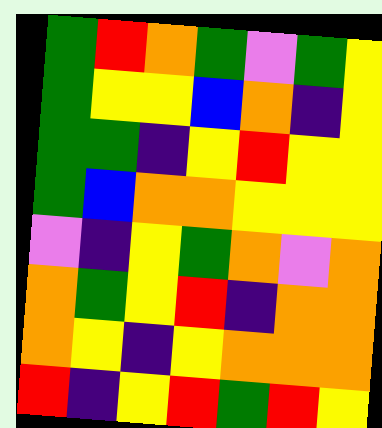[["green", "red", "orange", "green", "violet", "green", "yellow"], ["green", "yellow", "yellow", "blue", "orange", "indigo", "yellow"], ["green", "green", "indigo", "yellow", "red", "yellow", "yellow"], ["green", "blue", "orange", "orange", "yellow", "yellow", "yellow"], ["violet", "indigo", "yellow", "green", "orange", "violet", "orange"], ["orange", "green", "yellow", "red", "indigo", "orange", "orange"], ["orange", "yellow", "indigo", "yellow", "orange", "orange", "orange"], ["red", "indigo", "yellow", "red", "green", "red", "yellow"]]